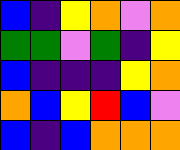[["blue", "indigo", "yellow", "orange", "violet", "orange"], ["green", "green", "violet", "green", "indigo", "yellow"], ["blue", "indigo", "indigo", "indigo", "yellow", "orange"], ["orange", "blue", "yellow", "red", "blue", "violet"], ["blue", "indigo", "blue", "orange", "orange", "orange"]]